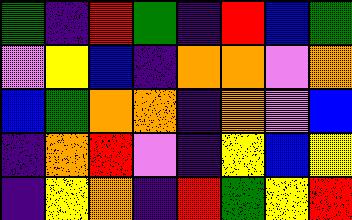[["green", "indigo", "red", "green", "indigo", "red", "blue", "green"], ["violet", "yellow", "blue", "indigo", "orange", "orange", "violet", "orange"], ["blue", "green", "orange", "orange", "indigo", "orange", "violet", "blue"], ["indigo", "orange", "red", "violet", "indigo", "yellow", "blue", "yellow"], ["indigo", "yellow", "orange", "indigo", "red", "green", "yellow", "red"]]